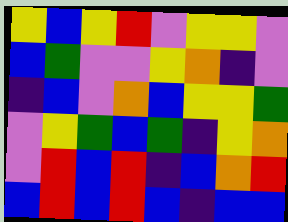[["yellow", "blue", "yellow", "red", "violet", "yellow", "yellow", "violet"], ["blue", "green", "violet", "violet", "yellow", "orange", "indigo", "violet"], ["indigo", "blue", "violet", "orange", "blue", "yellow", "yellow", "green"], ["violet", "yellow", "green", "blue", "green", "indigo", "yellow", "orange"], ["violet", "red", "blue", "red", "indigo", "blue", "orange", "red"], ["blue", "red", "blue", "red", "blue", "indigo", "blue", "blue"]]